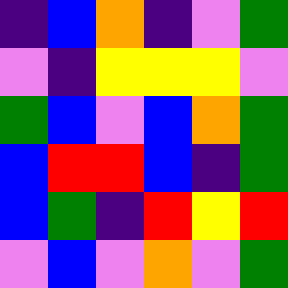[["indigo", "blue", "orange", "indigo", "violet", "green"], ["violet", "indigo", "yellow", "yellow", "yellow", "violet"], ["green", "blue", "violet", "blue", "orange", "green"], ["blue", "red", "red", "blue", "indigo", "green"], ["blue", "green", "indigo", "red", "yellow", "red"], ["violet", "blue", "violet", "orange", "violet", "green"]]